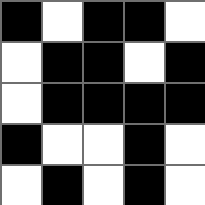[["black", "white", "black", "black", "white"], ["white", "black", "black", "white", "black"], ["white", "black", "black", "black", "black"], ["black", "white", "white", "black", "white"], ["white", "black", "white", "black", "white"]]